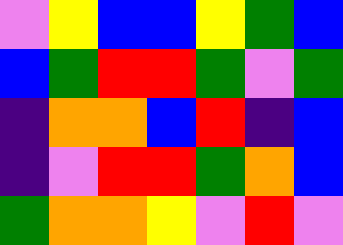[["violet", "yellow", "blue", "blue", "yellow", "green", "blue"], ["blue", "green", "red", "red", "green", "violet", "green"], ["indigo", "orange", "orange", "blue", "red", "indigo", "blue"], ["indigo", "violet", "red", "red", "green", "orange", "blue"], ["green", "orange", "orange", "yellow", "violet", "red", "violet"]]